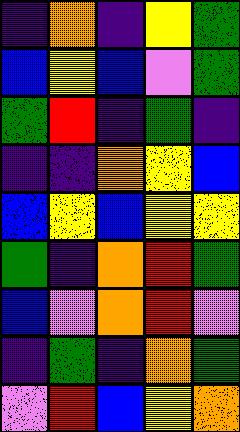[["indigo", "orange", "indigo", "yellow", "green"], ["blue", "yellow", "blue", "violet", "green"], ["green", "red", "indigo", "green", "indigo"], ["indigo", "indigo", "orange", "yellow", "blue"], ["blue", "yellow", "blue", "yellow", "yellow"], ["green", "indigo", "orange", "red", "green"], ["blue", "violet", "orange", "red", "violet"], ["indigo", "green", "indigo", "orange", "green"], ["violet", "red", "blue", "yellow", "orange"]]